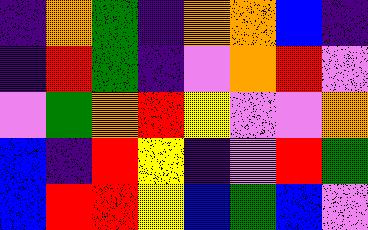[["indigo", "orange", "green", "indigo", "orange", "orange", "blue", "indigo"], ["indigo", "red", "green", "indigo", "violet", "orange", "red", "violet"], ["violet", "green", "orange", "red", "yellow", "violet", "violet", "orange"], ["blue", "indigo", "red", "yellow", "indigo", "violet", "red", "green"], ["blue", "red", "red", "yellow", "blue", "green", "blue", "violet"]]